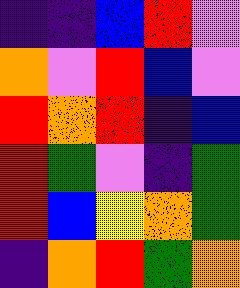[["indigo", "indigo", "blue", "red", "violet"], ["orange", "violet", "red", "blue", "violet"], ["red", "orange", "red", "indigo", "blue"], ["red", "green", "violet", "indigo", "green"], ["red", "blue", "yellow", "orange", "green"], ["indigo", "orange", "red", "green", "orange"]]